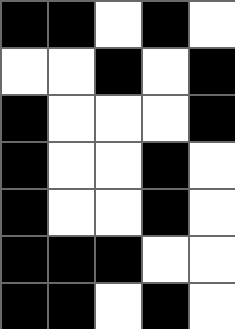[["black", "black", "white", "black", "white"], ["white", "white", "black", "white", "black"], ["black", "white", "white", "white", "black"], ["black", "white", "white", "black", "white"], ["black", "white", "white", "black", "white"], ["black", "black", "black", "white", "white"], ["black", "black", "white", "black", "white"]]